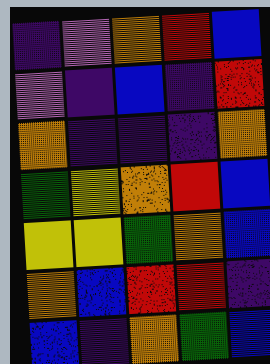[["indigo", "violet", "orange", "red", "blue"], ["violet", "indigo", "blue", "indigo", "red"], ["orange", "indigo", "indigo", "indigo", "orange"], ["green", "yellow", "orange", "red", "blue"], ["yellow", "yellow", "green", "orange", "blue"], ["orange", "blue", "red", "red", "indigo"], ["blue", "indigo", "orange", "green", "blue"]]